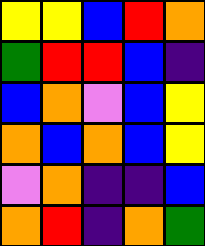[["yellow", "yellow", "blue", "red", "orange"], ["green", "red", "red", "blue", "indigo"], ["blue", "orange", "violet", "blue", "yellow"], ["orange", "blue", "orange", "blue", "yellow"], ["violet", "orange", "indigo", "indigo", "blue"], ["orange", "red", "indigo", "orange", "green"]]